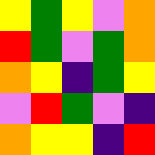[["yellow", "green", "yellow", "violet", "orange"], ["red", "green", "violet", "green", "orange"], ["orange", "yellow", "indigo", "green", "yellow"], ["violet", "red", "green", "violet", "indigo"], ["orange", "yellow", "yellow", "indigo", "red"]]